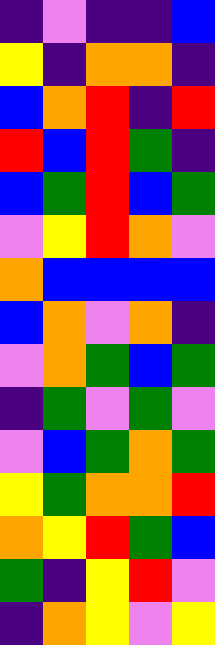[["indigo", "violet", "indigo", "indigo", "blue"], ["yellow", "indigo", "orange", "orange", "indigo"], ["blue", "orange", "red", "indigo", "red"], ["red", "blue", "red", "green", "indigo"], ["blue", "green", "red", "blue", "green"], ["violet", "yellow", "red", "orange", "violet"], ["orange", "blue", "blue", "blue", "blue"], ["blue", "orange", "violet", "orange", "indigo"], ["violet", "orange", "green", "blue", "green"], ["indigo", "green", "violet", "green", "violet"], ["violet", "blue", "green", "orange", "green"], ["yellow", "green", "orange", "orange", "red"], ["orange", "yellow", "red", "green", "blue"], ["green", "indigo", "yellow", "red", "violet"], ["indigo", "orange", "yellow", "violet", "yellow"]]